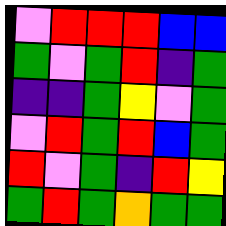[["violet", "red", "red", "red", "blue", "blue"], ["green", "violet", "green", "red", "indigo", "green"], ["indigo", "indigo", "green", "yellow", "violet", "green"], ["violet", "red", "green", "red", "blue", "green"], ["red", "violet", "green", "indigo", "red", "yellow"], ["green", "red", "green", "orange", "green", "green"]]